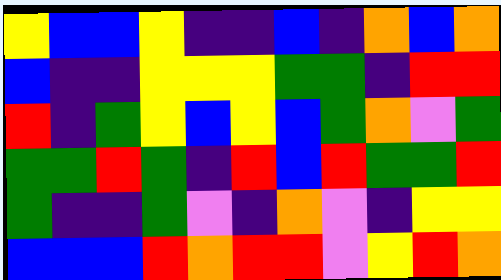[["yellow", "blue", "blue", "yellow", "indigo", "indigo", "blue", "indigo", "orange", "blue", "orange"], ["blue", "indigo", "indigo", "yellow", "yellow", "yellow", "green", "green", "indigo", "red", "red"], ["red", "indigo", "green", "yellow", "blue", "yellow", "blue", "green", "orange", "violet", "green"], ["green", "green", "red", "green", "indigo", "red", "blue", "red", "green", "green", "red"], ["green", "indigo", "indigo", "green", "violet", "indigo", "orange", "violet", "indigo", "yellow", "yellow"], ["blue", "blue", "blue", "red", "orange", "red", "red", "violet", "yellow", "red", "orange"]]